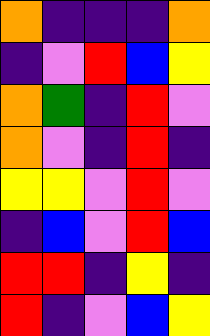[["orange", "indigo", "indigo", "indigo", "orange"], ["indigo", "violet", "red", "blue", "yellow"], ["orange", "green", "indigo", "red", "violet"], ["orange", "violet", "indigo", "red", "indigo"], ["yellow", "yellow", "violet", "red", "violet"], ["indigo", "blue", "violet", "red", "blue"], ["red", "red", "indigo", "yellow", "indigo"], ["red", "indigo", "violet", "blue", "yellow"]]